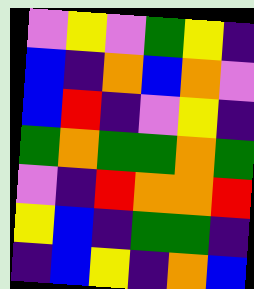[["violet", "yellow", "violet", "green", "yellow", "indigo"], ["blue", "indigo", "orange", "blue", "orange", "violet"], ["blue", "red", "indigo", "violet", "yellow", "indigo"], ["green", "orange", "green", "green", "orange", "green"], ["violet", "indigo", "red", "orange", "orange", "red"], ["yellow", "blue", "indigo", "green", "green", "indigo"], ["indigo", "blue", "yellow", "indigo", "orange", "blue"]]